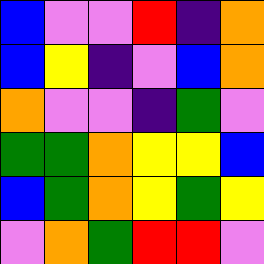[["blue", "violet", "violet", "red", "indigo", "orange"], ["blue", "yellow", "indigo", "violet", "blue", "orange"], ["orange", "violet", "violet", "indigo", "green", "violet"], ["green", "green", "orange", "yellow", "yellow", "blue"], ["blue", "green", "orange", "yellow", "green", "yellow"], ["violet", "orange", "green", "red", "red", "violet"]]